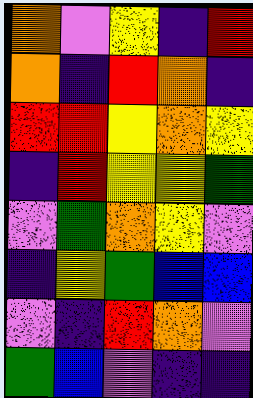[["orange", "violet", "yellow", "indigo", "red"], ["orange", "indigo", "red", "orange", "indigo"], ["red", "red", "yellow", "orange", "yellow"], ["indigo", "red", "yellow", "yellow", "green"], ["violet", "green", "orange", "yellow", "violet"], ["indigo", "yellow", "green", "blue", "blue"], ["violet", "indigo", "red", "orange", "violet"], ["green", "blue", "violet", "indigo", "indigo"]]